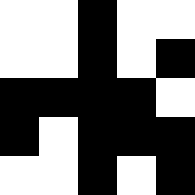[["white", "white", "black", "white", "white"], ["white", "white", "black", "white", "black"], ["black", "black", "black", "black", "white"], ["black", "white", "black", "black", "black"], ["white", "white", "black", "white", "black"]]